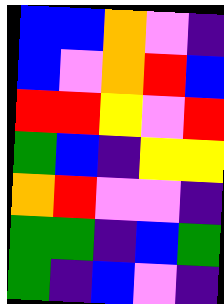[["blue", "blue", "orange", "violet", "indigo"], ["blue", "violet", "orange", "red", "blue"], ["red", "red", "yellow", "violet", "red"], ["green", "blue", "indigo", "yellow", "yellow"], ["orange", "red", "violet", "violet", "indigo"], ["green", "green", "indigo", "blue", "green"], ["green", "indigo", "blue", "violet", "indigo"]]